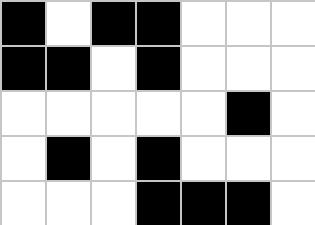[["black", "white", "black", "black", "white", "white", "white"], ["black", "black", "white", "black", "white", "white", "white"], ["white", "white", "white", "white", "white", "black", "white"], ["white", "black", "white", "black", "white", "white", "white"], ["white", "white", "white", "black", "black", "black", "white"]]